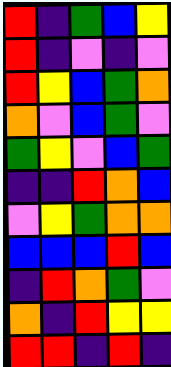[["red", "indigo", "green", "blue", "yellow"], ["red", "indigo", "violet", "indigo", "violet"], ["red", "yellow", "blue", "green", "orange"], ["orange", "violet", "blue", "green", "violet"], ["green", "yellow", "violet", "blue", "green"], ["indigo", "indigo", "red", "orange", "blue"], ["violet", "yellow", "green", "orange", "orange"], ["blue", "blue", "blue", "red", "blue"], ["indigo", "red", "orange", "green", "violet"], ["orange", "indigo", "red", "yellow", "yellow"], ["red", "red", "indigo", "red", "indigo"]]